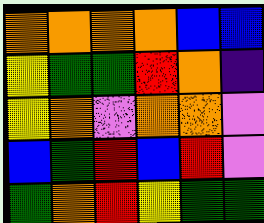[["orange", "orange", "orange", "orange", "blue", "blue"], ["yellow", "green", "green", "red", "orange", "indigo"], ["yellow", "orange", "violet", "orange", "orange", "violet"], ["blue", "green", "red", "blue", "red", "violet"], ["green", "orange", "red", "yellow", "green", "green"]]